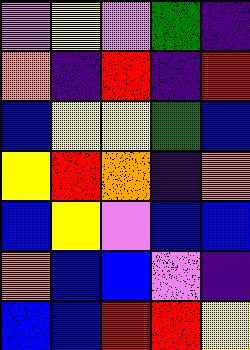[["violet", "yellow", "violet", "green", "indigo"], ["orange", "indigo", "red", "indigo", "red"], ["blue", "yellow", "yellow", "green", "blue"], ["yellow", "red", "orange", "indigo", "orange"], ["blue", "yellow", "violet", "blue", "blue"], ["orange", "blue", "blue", "violet", "indigo"], ["blue", "blue", "red", "red", "yellow"]]